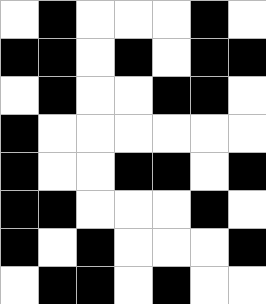[["white", "black", "white", "white", "white", "black", "white"], ["black", "black", "white", "black", "white", "black", "black"], ["white", "black", "white", "white", "black", "black", "white"], ["black", "white", "white", "white", "white", "white", "white"], ["black", "white", "white", "black", "black", "white", "black"], ["black", "black", "white", "white", "white", "black", "white"], ["black", "white", "black", "white", "white", "white", "black"], ["white", "black", "black", "white", "black", "white", "white"]]